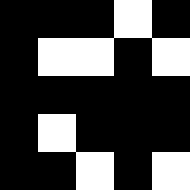[["black", "black", "black", "white", "black"], ["black", "white", "white", "black", "white"], ["black", "black", "black", "black", "black"], ["black", "white", "black", "black", "black"], ["black", "black", "white", "black", "white"]]